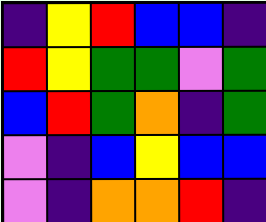[["indigo", "yellow", "red", "blue", "blue", "indigo"], ["red", "yellow", "green", "green", "violet", "green"], ["blue", "red", "green", "orange", "indigo", "green"], ["violet", "indigo", "blue", "yellow", "blue", "blue"], ["violet", "indigo", "orange", "orange", "red", "indigo"]]